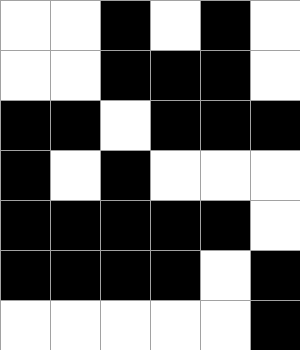[["white", "white", "black", "white", "black", "white"], ["white", "white", "black", "black", "black", "white"], ["black", "black", "white", "black", "black", "black"], ["black", "white", "black", "white", "white", "white"], ["black", "black", "black", "black", "black", "white"], ["black", "black", "black", "black", "white", "black"], ["white", "white", "white", "white", "white", "black"]]